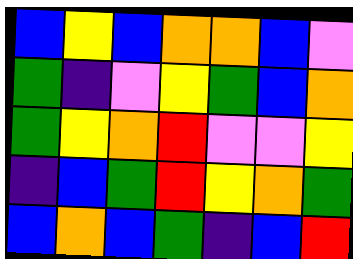[["blue", "yellow", "blue", "orange", "orange", "blue", "violet"], ["green", "indigo", "violet", "yellow", "green", "blue", "orange"], ["green", "yellow", "orange", "red", "violet", "violet", "yellow"], ["indigo", "blue", "green", "red", "yellow", "orange", "green"], ["blue", "orange", "blue", "green", "indigo", "blue", "red"]]